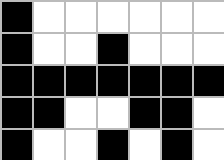[["black", "white", "white", "white", "white", "white", "white"], ["black", "white", "white", "black", "white", "white", "white"], ["black", "black", "black", "black", "black", "black", "black"], ["black", "black", "white", "white", "black", "black", "white"], ["black", "white", "white", "black", "white", "black", "white"]]